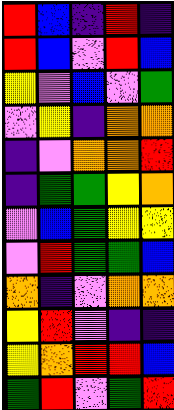[["red", "blue", "indigo", "red", "indigo"], ["red", "blue", "violet", "red", "blue"], ["yellow", "violet", "blue", "violet", "green"], ["violet", "yellow", "indigo", "orange", "orange"], ["indigo", "violet", "orange", "orange", "red"], ["indigo", "green", "green", "yellow", "orange"], ["violet", "blue", "green", "yellow", "yellow"], ["violet", "red", "green", "green", "blue"], ["orange", "indigo", "violet", "orange", "orange"], ["yellow", "red", "violet", "indigo", "indigo"], ["yellow", "orange", "red", "red", "blue"], ["green", "red", "violet", "green", "red"]]